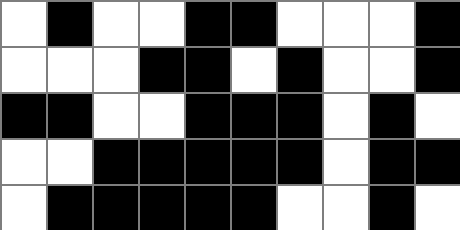[["white", "black", "white", "white", "black", "black", "white", "white", "white", "black"], ["white", "white", "white", "black", "black", "white", "black", "white", "white", "black"], ["black", "black", "white", "white", "black", "black", "black", "white", "black", "white"], ["white", "white", "black", "black", "black", "black", "black", "white", "black", "black"], ["white", "black", "black", "black", "black", "black", "white", "white", "black", "white"]]